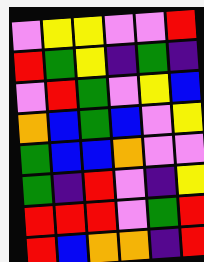[["violet", "yellow", "yellow", "violet", "violet", "red"], ["red", "green", "yellow", "indigo", "green", "indigo"], ["violet", "red", "green", "violet", "yellow", "blue"], ["orange", "blue", "green", "blue", "violet", "yellow"], ["green", "blue", "blue", "orange", "violet", "violet"], ["green", "indigo", "red", "violet", "indigo", "yellow"], ["red", "red", "red", "violet", "green", "red"], ["red", "blue", "orange", "orange", "indigo", "red"]]